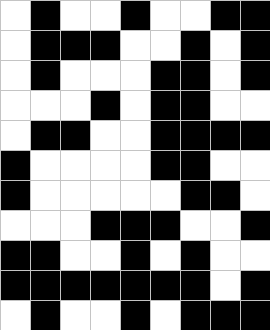[["white", "black", "white", "white", "black", "white", "white", "black", "black"], ["white", "black", "black", "black", "white", "white", "black", "white", "black"], ["white", "black", "white", "white", "white", "black", "black", "white", "black"], ["white", "white", "white", "black", "white", "black", "black", "white", "white"], ["white", "black", "black", "white", "white", "black", "black", "black", "black"], ["black", "white", "white", "white", "white", "black", "black", "white", "white"], ["black", "white", "white", "white", "white", "white", "black", "black", "white"], ["white", "white", "white", "black", "black", "black", "white", "white", "black"], ["black", "black", "white", "white", "black", "white", "black", "white", "white"], ["black", "black", "black", "black", "black", "black", "black", "white", "black"], ["white", "black", "white", "white", "black", "white", "black", "black", "black"]]